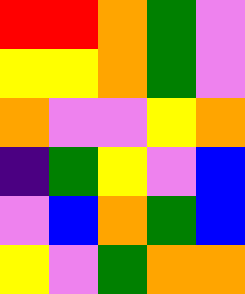[["red", "red", "orange", "green", "violet"], ["yellow", "yellow", "orange", "green", "violet"], ["orange", "violet", "violet", "yellow", "orange"], ["indigo", "green", "yellow", "violet", "blue"], ["violet", "blue", "orange", "green", "blue"], ["yellow", "violet", "green", "orange", "orange"]]